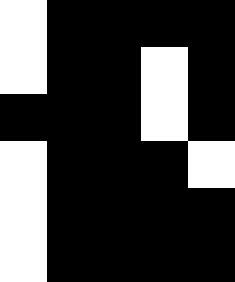[["white", "black", "black", "black", "black"], ["white", "black", "black", "white", "black"], ["black", "black", "black", "white", "black"], ["white", "black", "black", "black", "white"], ["white", "black", "black", "black", "black"], ["white", "black", "black", "black", "black"]]